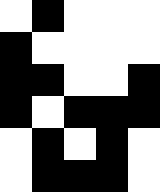[["white", "black", "white", "white", "white"], ["black", "white", "white", "white", "white"], ["black", "black", "white", "white", "black"], ["black", "white", "black", "black", "black"], ["white", "black", "white", "black", "white"], ["white", "black", "black", "black", "white"]]